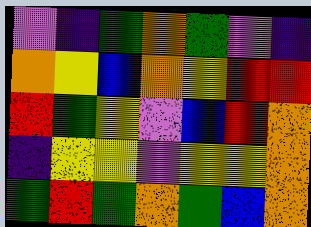[["violet", "indigo", "green", "orange", "green", "violet", "indigo"], ["orange", "yellow", "blue", "orange", "yellow", "red", "red"], ["red", "green", "yellow", "violet", "blue", "red", "orange"], ["indigo", "yellow", "yellow", "violet", "yellow", "yellow", "orange"], ["green", "red", "green", "orange", "green", "blue", "orange"]]